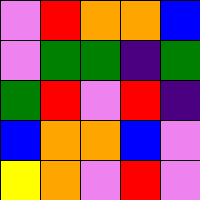[["violet", "red", "orange", "orange", "blue"], ["violet", "green", "green", "indigo", "green"], ["green", "red", "violet", "red", "indigo"], ["blue", "orange", "orange", "blue", "violet"], ["yellow", "orange", "violet", "red", "violet"]]